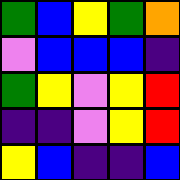[["green", "blue", "yellow", "green", "orange"], ["violet", "blue", "blue", "blue", "indigo"], ["green", "yellow", "violet", "yellow", "red"], ["indigo", "indigo", "violet", "yellow", "red"], ["yellow", "blue", "indigo", "indigo", "blue"]]